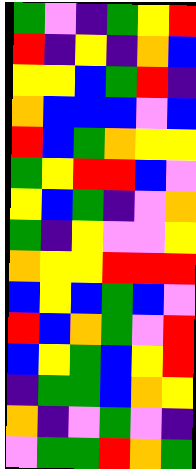[["green", "violet", "indigo", "green", "yellow", "red"], ["red", "indigo", "yellow", "indigo", "orange", "blue"], ["yellow", "yellow", "blue", "green", "red", "indigo"], ["orange", "blue", "blue", "blue", "violet", "blue"], ["red", "blue", "green", "orange", "yellow", "yellow"], ["green", "yellow", "red", "red", "blue", "violet"], ["yellow", "blue", "green", "indigo", "violet", "orange"], ["green", "indigo", "yellow", "violet", "violet", "yellow"], ["orange", "yellow", "yellow", "red", "red", "red"], ["blue", "yellow", "blue", "green", "blue", "violet"], ["red", "blue", "orange", "green", "violet", "red"], ["blue", "yellow", "green", "blue", "yellow", "red"], ["indigo", "green", "green", "blue", "orange", "yellow"], ["orange", "indigo", "violet", "green", "violet", "indigo"], ["violet", "green", "green", "red", "orange", "green"]]